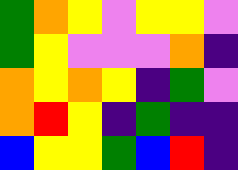[["green", "orange", "yellow", "violet", "yellow", "yellow", "violet"], ["green", "yellow", "violet", "violet", "violet", "orange", "indigo"], ["orange", "yellow", "orange", "yellow", "indigo", "green", "violet"], ["orange", "red", "yellow", "indigo", "green", "indigo", "indigo"], ["blue", "yellow", "yellow", "green", "blue", "red", "indigo"]]